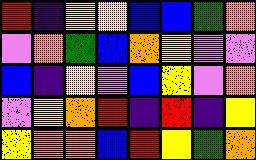[["red", "indigo", "yellow", "yellow", "blue", "blue", "green", "orange"], ["violet", "orange", "green", "blue", "orange", "yellow", "violet", "violet"], ["blue", "indigo", "yellow", "violet", "blue", "yellow", "violet", "orange"], ["violet", "yellow", "orange", "red", "indigo", "red", "indigo", "yellow"], ["yellow", "orange", "orange", "blue", "red", "yellow", "green", "orange"]]